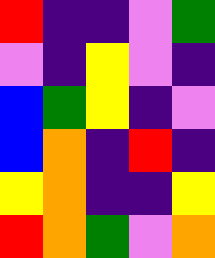[["red", "indigo", "indigo", "violet", "green"], ["violet", "indigo", "yellow", "violet", "indigo"], ["blue", "green", "yellow", "indigo", "violet"], ["blue", "orange", "indigo", "red", "indigo"], ["yellow", "orange", "indigo", "indigo", "yellow"], ["red", "orange", "green", "violet", "orange"]]